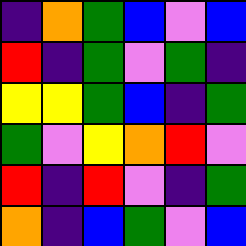[["indigo", "orange", "green", "blue", "violet", "blue"], ["red", "indigo", "green", "violet", "green", "indigo"], ["yellow", "yellow", "green", "blue", "indigo", "green"], ["green", "violet", "yellow", "orange", "red", "violet"], ["red", "indigo", "red", "violet", "indigo", "green"], ["orange", "indigo", "blue", "green", "violet", "blue"]]